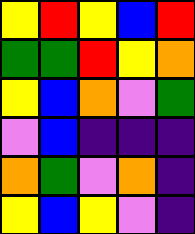[["yellow", "red", "yellow", "blue", "red"], ["green", "green", "red", "yellow", "orange"], ["yellow", "blue", "orange", "violet", "green"], ["violet", "blue", "indigo", "indigo", "indigo"], ["orange", "green", "violet", "orange", "indigo"], ["yellow", "blue", "yellow", "violet", "indigo"]]